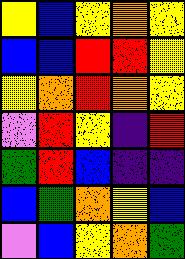[["yellow", "blue", "yellow", "orange", "yellow"], ["blue", "blue", "red", "red", "yellow"], ["yellow", "orange", "red", "orange", "yellow"], ["violet", "red", "yellow", "indigo", "red"], ["green", "red", "blue", "indigo", "indigo"], ["blue", "green", "orange", "yellow", "blue"], ["violet", "blue", "yellow", "orange", "green"]]